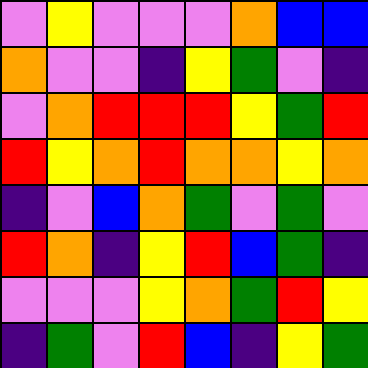[["violet", "yellow", "violet", "violet", "violet", "orange", "blue", "blue"], ["orange", "violet", "violet", "indigo", "yellow", "green", "violet", "indigo"], ["violet", "orange", "red", "red", "red", "yellow", "green", "red"], ["red", "yellow", "orange", "red", "orange", "orange", "yellow", "orange"], ["indigo", "violet", "blue", "orange", "green", "violet", "green", "violet"], ["red", "orange", "indigo", "yellow", "red", "blue", "green", "indigo"], ["violet", "violet", "violet", "yellow", "orange", "green", "red", "yellow"], ["indigo", "green", "violet", "red", "blue", "indigo", "yellow", "green"]]